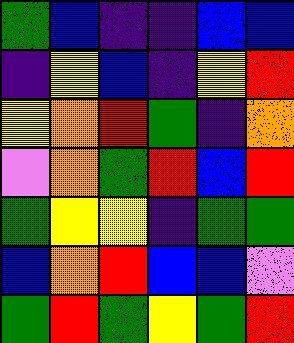[["green", "blue", "indigo", "indigo", "blue", "blue"], ["indigo", "yellow", "blue", "indigo", "yellow", "red"], ["yellow", "orange", "red", "green", "indigo", "orange"], ["violet", "orange", "green", "red", "blue", "red"], ["green", "yellow", "yellow", "indigo", "green", "green"], ["blue", "orange", "red", "blue", "blue", "violet"], ["green", "red", "green", "yellow", "green", "red"]]